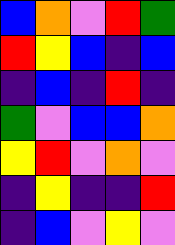[["blue", "orange", "violet", "red", "green"], ["red", "yellow", "blue", "indigo", "blue"], ["indigo", "blue", "indigo", "red", "indigo"], ["green", "violet", "blue", "blue", "orange"], ["yellow", "red", "violet", "orange", "violet"], ["indigo", "yellow", "indigo", "indigo", "red"], ["indigo", "blue", "violet", "yellow", "violet"]]